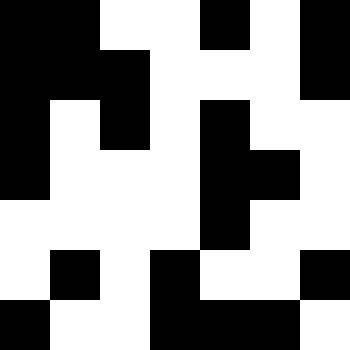[["black", "black", "white", "white", "black", "white", "black"], ["black", "black", "black", "white", "white", "white", "black"], ["black", "white", "black", "white", "black", "white", "white"], ["black", "white", "white", "white", "black", "black", "white"], ["white", "white", "white", "white", "black", "white", "white"], ["white", "black", "white", "black", "white", "white", "black"], ["black", "white", "white", "black", "black", "black", "white"]]